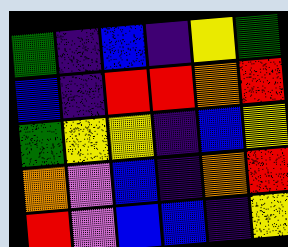[["green", "indigo", "blue", "indigo", "yellow", "green"], ["blue", "indigo", "red", "red", "orange", "red"], ["green", "yellow", "yellow", "indigo", "blue", "yellow"], ["orange", "violet", "blue", "indigo", "orange", "red"], ["red", "violet", "blue", "blue", "indigo", "yellow"]]